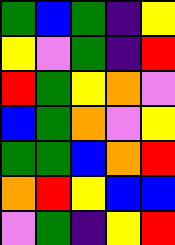[["green", "blue", "green", "indigo", "yellow"], ["yellow", "violet", "green", "indigo", "red"], ["red", "green", "yellow", "orange", "violet"], ["blue", "green", "orange", "violet", "yellow"], ["green", "green", "blue", "orange", "red"], ["orange", "red", "yellow", "blue", "blue"], ["violet", "green", "indigo", "yellow", "red"]]